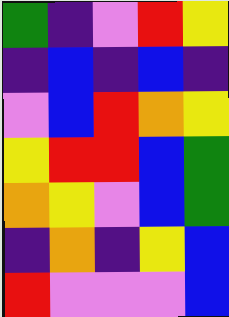[["green", "indigo", "violet", "red", "yellow"], ["indigo", "blue", "indigo", "blue", "indigo"], ["violet", "blue", "red", "orange", "yellow"], ["yellow", "red", "red", "blue", "green"], ["orange", "yellow", "violet", "blue", "green"], ["indigo", "orange", "indigo", "yellow", "blue"], ["red", "violet", "violet", "violet", "blue"]]